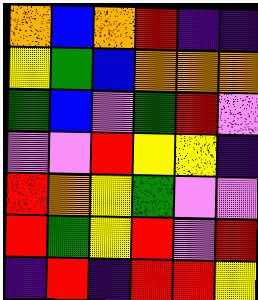[["orange", "blue", "orange", "red", "indigo", "indigo"], ["yellow", "green", "blue", "orange", "orange", "orange"], ["green", "blue", "violet", "green", "red", "violet"], ["violet", "violet", "red", "yellow", "yellow", "indigo"], ["red", "orange", "yellow", "green", "violet", "violet"], ["red", "green", "yellow", "red", "violet", "red"], ["indigo", "red", "indigo", "red", "red", "yellow"]]